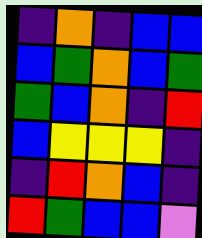[["indigo", "orange", "indigo", "blue", "blue"], ["blue", "green", "orange", "blue", "green"], ["green", "blue", "orange", "indigo", "red"], ["blue", "yellow", "yellow", "yellow", "indigo"], ["indigo", "red", "orange", "blue", "indigo"], ["red", "green", "blue", "blue", "violet"]]